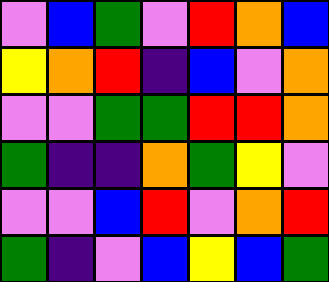[["violet", "blue", "green", "violet", "red", "orange", "blue"], ["yellow", "orange", "red", "indigo", "blue", "violet", "orange"], ["violet", "violet", "green", "green", "red", "red", "orange"], ["green", "indigo", "indigo", "orange", "green", "yellow", "violet"], ["violet", "violet", "blue", "red", "violet", "orange", "red"], ["green", "indigo", "violet", "blue", "yellow", "blue", "green"]]